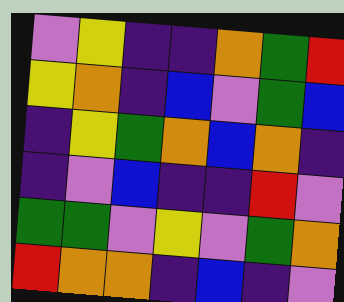[["violet", "yellow", "indigo", "indigo", "orange", "green", "red"], ["yellow", "orange", "indigo", "blue", "violet", "green", "blue"], ["indigo", "yellow", "green", "orange", "blue", "orange", "indigo"], ["indigo", "violet", "blue", "indigo", "indigo", "red", "violet"], ["green", "green", "violet", "yellow", "violet", "green", "orange"], ["red", "orange", "orange", "indigo", "blue", "indigo", "violet"]]